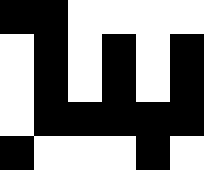[["black", "black", "white", "white", "white", "white"], ["white", "black", "white", "black", "white", "black"], ["white", "black", "white", "black", "white", "black"], ["white", "black", "black", "black", "black", "black"], ["black", "white", "white", "white", "black", "white"]]